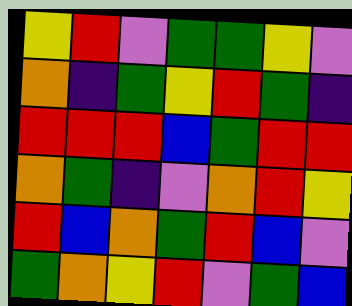[["yellow", "red", "violet", "green", "green", "yellow", "violet"], ["orange", "indigo", "green", "yellow", "red", "green", "indigo"], ["red", "red", "red", "blue", "green", "red", "red"], ["orange", "green", "indigo", "violet", "orange", "red", "yellow"], ["red", "blue", "orange", "green", "red", "blue", "violet"], ["green", "orange", "yellow", "red", "violet", "green", "blue"]]